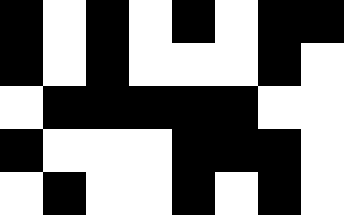[["black", "white", "black", "white", "black", "white", "black", "black"], ["black", "white", "black", "white", "white", "white", "black", "white"], ["white", "black", "black", "black", "black", "black", "white", "white"], ["black", "white", "white", "white", "black", "black", "black", "white"], ["white", "black", "white", "white", "black", "white", "black", "white"]]